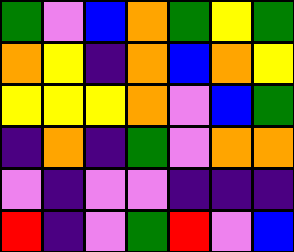[["green", "violet", "blue", "orange", "green", "yellow", "green"], ["orange", "yellow", "indigo", "orange", "blue", "orange", "yellow"], ["yellow", "yellow", "yellow", "orange", "violet", "blue", "green"], ["indigo", "orange", "indigo", "green", "violet", "orange", "orange"], ["violet", "indigo", "violet", "violet", "indigo", "indigo", "indigo"], ["red", "indigo", "violet", "green", "red", "violet", "blue"]]